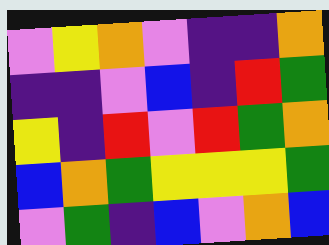[["violet", "yellow", "orange", "violet", "indigo", "indigo", "orange"], ["indigo", "indigo", "violet", "blue", "indigo", "red", "green"], ["yellow", "indigo", "red", "violet", "red", "green", "orange"], ["blue", "orange", "green", "yellow", "yellow", "yellow", "green"], ["violet", "green", "indigo", "blue", "violet", "orange", "blue"]]